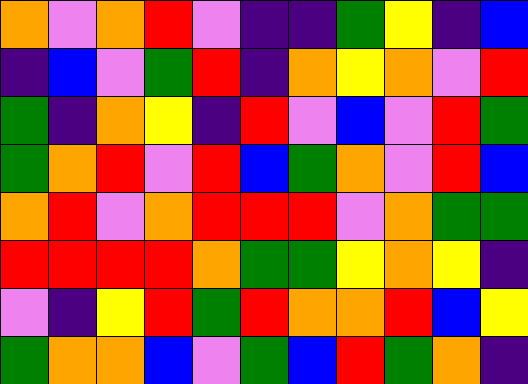[["orange", "violet", "orange", "red", "violet", "indigo", "indigo", "green", "yellow", "indigo", "blue"], ["indigo", "blue", "violet", "green", "red", "indigo", "orange", "yellow", "orange", "violet", "red"], ["green", "indigo", "orange", "yellow", "indigo", "red", "violet", "blue", "violet", "red", "green"], ["green", "orange", "red", "violet", "red", "blue", "green", "orange", "violet", "red", "blue"], ["orange", "red", "violet", "orange", "red", "red", "red", "violet", "orange", "green", "green"], ["red", "red", "red", "red", "orange", "green", "green", "yellow", "orange", "yellow", "indigo"], ["violet", "indigo", "yellow", "red", "green", "red", "orange", "orange", "red", "blue", "yellow"], ["green", "orange", "orange", "blue", "violet", "green", "blue", "red", "green", "orange", "indigo"]]